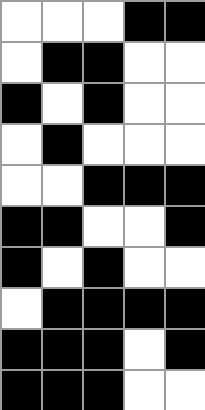[["white", "white", "white", "black", "black"], ["white", "black", "black", "white", "white"], ["black", "white", "black", "white", "white"], ["white", "black", "white", "white", "white"], ["white", "white", "black", "black", "black"], ["black", "black", "white", "white", "black"], ["black", "white", "black", "white", "white"], ["white", "black", "black", "black", "black"], ["black", "black", "black", "white", "black"], ["black", "black", "black", "white", "white"]]